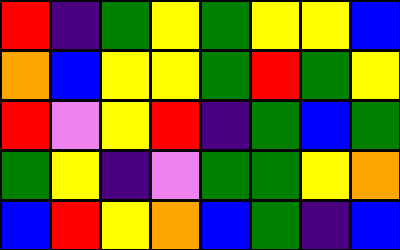[["red", "indigo", "green", "yellow", "green", "yellow", "yellow", "blue"], ["orange", "blue", "yellow", "yellow", "green", "red", "green", "yellow"], ["red", "violet", "yellow", "red", "indigo", "green", "blue", "green"], ["green", "yellow", "indigo", "violet", "green", "green", "yellow", "orange"], ["blue", "red", "yellow", "orange", "blue", "green", "indigo", "blue"]]